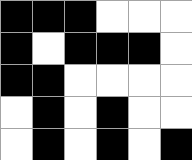[["black", "black", "black", "white", "white", "white"], ["black", "white", "black", "black", "black", "white"], ["black", "black", "white", "white", "white", "white"], ["white", "black", "white", "black", "white", "white"], ["white", "black", "white", "black", "white", "black"]]